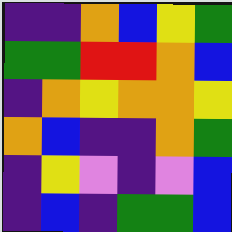[["indigo", "indigo", "orange", "blue", "yellow", "green"], ["green", "green", "red", "red", "orange", "blue"], ["indigo", "orange", "yellow", "orange", "orange", "yellow"], ["orange", "blue", "indigo", "indigo", "orange", "green"], ["indigo", "yellow", "violet", "indigo", "violet", "blue"], ["indigo", "blue", "indigo", "green", "green", "blue"]]